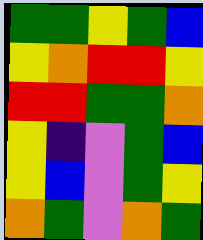[["green", "green", "yellow", "green", "blue"], ["yellow", "orange", "red", "red", "yellow"], ["red", "red", "green", "green", "orange"], ["yellow", "indigo", "violet", "green", "blue"], ["yellow", "blue", "violet", "green", "yellow"], ["orange", "green", "violet", "orange", "green"]]